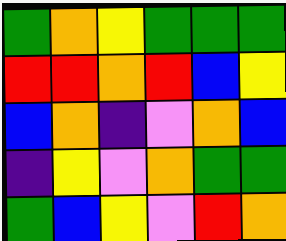[["green", "orange", "yellow", "green", "green", "green"], ["red", "red", "orange", "red", "blue", "yellow"], ["blue", "orange", "indigo", "violet", "orange", "blue"], ["indigo", "yellow", "violet", "orange", "green", "green"], ["green", "blue", "yellow", "violet", "red", "orange"]]